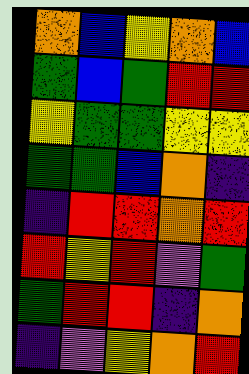[["orange", "blue", "yellow", "orange", "blue"], ["green", "blue", "green", "red", "red"], ["yellow", "green", "green", "yellow", "yellow"], ["green", "green", "blue", "orange", "indigo"], ["indigo", "red", "red", "orange", "red"], ["red", "yellow", "red", "violet", "green"], ["green", "red", "red", "indigo", "orange"], ["indigo", "violet", "yellow", "orange", "red"]]